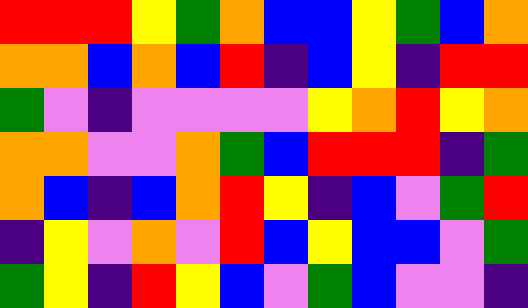[["red", "red", "red", "yellow", "green", "orange", "blue", "blue", "yellow", "green", "blue", "orange"], ["orange", "orange", "blue", "orange", "blue", "red", "indigo", "blue", "yellow", "indigo", "red", "red"], ["green", "violet", "indigo", "violet", "violet", "violet", "violet", "yellow", "orange", "red", "yellow", "orange"], ["orange", "orange", "violet", "violet", "orange", "green", "blue", "red", "red", "red", "indigo", "green"], ["orange", "blue", "indigo", "blue", "orange", "red", "yellow", "indigo", "blue", "violet", "green", "red"], ["indigo", "yellow", "violet", "orange", "violet", "red", "blue", "yellow", "blue", "blue", "violet", "green"], ["green", "yellow", "indigo", "red", "yellow", "blue", "violet", "green", "blue", "violet", "violet", "indigo"]]